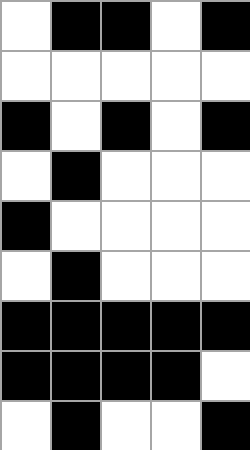[["white", "black", "black", "white", "black"], ["white", "white", "white", "white", "white"], ["black", "white", "black", "white", "black"], ["white", "black", "white", "white", "white"], ["black", "white", "white", "white", "white"], ["white", "black", "white", "white", "white"], ["black", "black", "black", "black", "black"], ["black", "black", "black", "black", "white"], ["white", "black", "white", "white", "black"]]